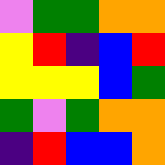[["violet", "green", "green", "orange", "orange"], ["yellow", "red", "indigo", "blue", "red"], ["yellow", "yellow", "yellow", "blue", "green"], ["green", "violet", "green", "orange", "orange"], ["indigo", "red", "blue", "blue", "orange"]]